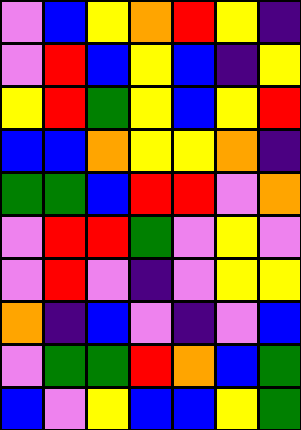[["violet", "blue", "yellow", "orange", "red", "yellow", "indigo"], ["violet", "red", "blue", "yellow", "blue", "indigo", "yellow"], ["yellow", "red", "green", "yellow", "blue", "yellow", "red"], ["blue", "blue", "orange", "yellow", "yellow", "orange", "indigo"], ["green", "green", "blue", "red", "red", "violet", "orange"], ["violet", "red", "red", "green", "violet", "yellow", "violet"], ["violet", "red", "violet", "indigo", "violet", "yellow", "yellow"], ["orange", "indigo", "blue", "violet", "indigo", "violet", "blue"], ["violet", "green", "green", "red", "orange", "blue", "green"], ["blue", "violet", "yellow", "blue", "blue", "yellow", "green"]]